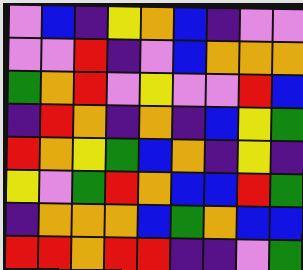[["violet", "blue", "indigo", "yellow", "orange", "blue", "indigo", "violet", "violet"], ["violet", "violet", "red", "indigo", "violet", "blue", "orange", "orange", "orange"], ["green", "orange", "red", "violet", "yellow", "violet", "violet", "red", "blue"], ["indigo", "red", "orange", "indigo", "orange", "indigo", "blue", "yellow", "green"], ["red", "orange", "yellow", "green", "blue", "orange", "indigo", "yellow", "indigo"], ["yellow", "violet", "green", "red", "orange", "blue", "blue", "red", "green"], ["indigo", "orange", "orange", "orange", "blue", "green", "orange", "blue", "blue"], ["red", "red", "orange", "red", "red", "indigo", "indigo", "violet", "green"]]